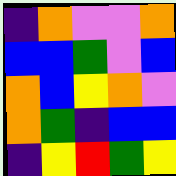[["indigo", "orange", "violet", "violet", "orange"], ["blue", "blue", "green", "violet", "blue"], ["orange", "blue", "yellow", "orange", "violet"], ["orange", "green", "indigo", "blue", "blue"], ["indigo", "yellow", "red", "green", "yellow"]]